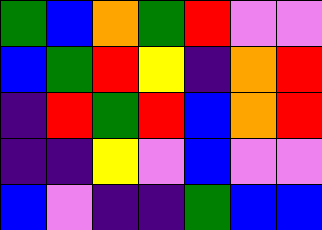[["green", "blue", "orange", "green", "red", "violet", "violet"], ["blue", "green", "red", "yellow", "indigo", "orange", "red"], ["indigo", "red", "green", "red", "blue", "orange", "red"], ["indigo", "indigo", "yellow", "violet", "blue", "violet", "violet"], ["blue", "violet", "indigo", "indigo", "green", "blue", "blue"]]